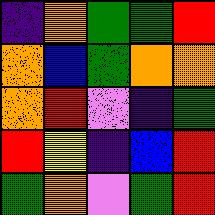[["indigo", "orange", "green", "green", "red"], ["orange", "blue", "green", "orange", "orange"], ["orange", "red", "violet", "indigo", "green"], ["red", "yellow", "indigo", "blue", "red"], ["green", "orange", "violet", "green", "red"]]